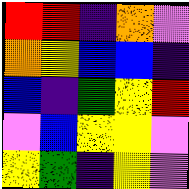[["red", "red", "indigo", "orange", "violet"], ["orange", "yellow", "blue", "blue", "indigo"], ["blue", "indigo", "green", "yellow", "red"], ["violet", "blue", "yellow", "yellow", "violet"], ["yellow", "green", "indigo", "yellow", "violet"]]